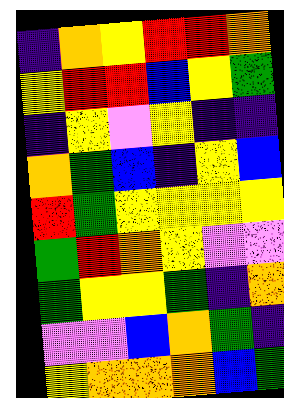[["indigo", "orange", "yellow", "red", "red", "orange"], ["yellow", "red", "red", "blue", "yellow", "green"], ["indigo", "yellow", "violet", "yellow", "indigo", "indigo"], ["orange", "green", "blue", "indigo", "yellow", "blue"], ["red", "green", "yellow", "yellow", "yellow", "yellow"], ["green", "red", "orange", "yellow", "violet", "violet"], ["green", "yellow", "yellow", "green", "indigo", "orange"], ["violet", "violet", "blue", "orange", "green", "indigo"], ["yellow", "orange", "orange", "orange", "blue", "green"]]